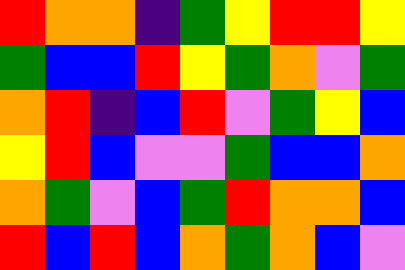[["red", "orange", "orange", "indigo", "green", "yellow", "red", "red", "yellow"], ["green", "blue", "blue", "red", "yellow", "green", "orange", "violet", "green"], ["orange", "red", "indigo", "blue", "red", "violet", "green", "yellow", "blue"], ["yellow", "red", "blue", "violet", "violet", "green", "blue", "blue", "orange"], ["orange", "green", "violet", "blue", "green", "red", "orange", "orange", "blue"], ["red", "blue", "red", "blue", "orange", "green", "orange", "blue", "violet"]]